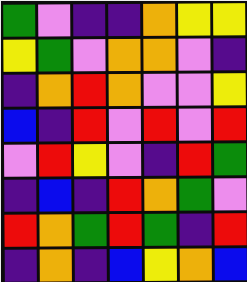[["green", "violet", "indigo", "indigo", "orange", "yellow", "yellow"], ["yellow", "green", "violet", "orange", "orange", "violet", "indigo"], ["indigo", "orange", "red", "orange", "violet", "violet", "yellow"], ["blue", "indigo", "red", "violet", "red", "violet", "red"], ["violet", "red", "yellow", "violet", "indigo", "red", "green"], ["indigo", "blue", "indigo", "red", "orange", "green", "violet"], ["red", "orange", "green", "red", "green", "indigo", "red"], ["indigo", "orange", "indigo", "blue", "yellow", "orange", "blue"]]